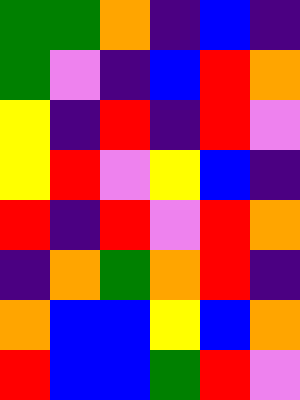[["green", "green", "orange", "indigo", "blue", "indigo"], ["green", "violet", "indigo", "blue", "red", "orange"], ["yellow", "indigo", "red", "indigo", "red", "violet"], ["yellow", "red", "violet", "yellow", "blue", "indigo"], ["red", "indigo", "red", "violet", "red", "orange"], ["indigo", "orange", "green", "orange", "red", "indigo"], ["orange", "blue", "blue", "yellow", "blue", "orange"], ["red", "blue", "blue", "green", "red", "violet"]]